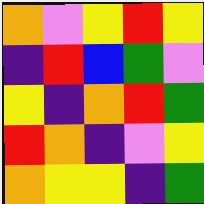[["orange", "violet", "yellow", "red", "yellow"], ["indigo", "red", "blue", "green", "violet"], ["yellow", "indigo", "orange", "red", "green"], ["red", "orange", "indigo", "violet", "yellow"], ["orange", "yellow", "yellow", "indigo", "green"]]